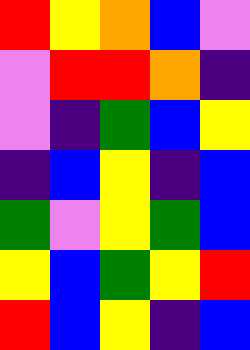[["red", "yellow", "orange", "blue", "violet"], ["violet", "red", "red", "orange", "indigo"], ["violet", "indigo", "green", "blue", "yellow"], ["indigo", "blue", "yellow", "indigo", "blue"], ["green", "violet", "yellow", "green", "blue"], ["yellow", "blue", "green", "yellow", "red"], ["red", "blue", "yellow", "indigo", "blue"]]